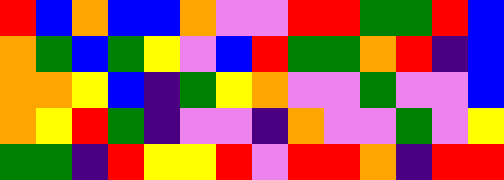[["red", "blue", "orange", "blue", "blue", "orange", "violet", "violet", "red", "red", "green", "green", "red", "blue"], ["orange", "green", "blue", "green", "yellow", "violet", "blue", "red", "green", "green", "orange", "red", "indigo", "blue"], ["orange", "orange", "yellow", "blue", "indigo", "green", "yellow", "orange", "violet", "violet", "green", "violet", "violet", "blue"], ["orange", "yellow", "red", "green", "indigo", "violet", "violet", "indigo", "orange", "violet", "violet", "green", "violet", "yellow"], ["green", "green", "indigo", "red", "yellow", "yellow", "red", "violet", "red", "red", "orange", "indigo", "red", "red"]]